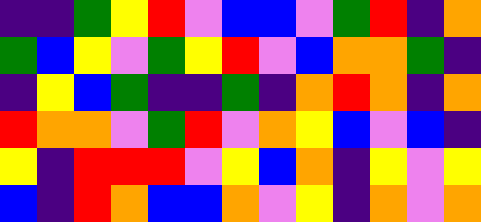[["indigo", "indigo", "green", "yellow", "red", "violet", "blue", "blue", "violet", "green", "red", "indigo", "orange"], ["green", "blue", "yellow", "violet", "green", "yellow", "red", "violet", "blue", "orange", "orange", "green", "indigo"], ["indigo", "yellow", "blue", "green", "indigo", "indigo", "green", "indigo", "orange", "red", "orange", "indigo", "orange"], ["red", "orange", "orange", "violet", "green", "red", "violet", "orange", "yellow", "blue", "violet", "blue", "indigo"], ["yellow", "indigo", "red", "red", "red", "violet", "yellow", "blue", "orange", "indigo", "yellow", "violet", "yellow"], ["blue", "indigo", "red", "orange", "blue", "blue", "orange", "violet", "yellow", "indigo", "orange", "violet", "orange"]]